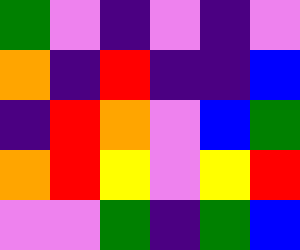[["green", "violet", "indigo", "violet", "indigo", "violet"], ["orange", "indigo", "red", "indigo", "indigo", "blue"], ["indigo", "red", "orange", "violet", "blue", "green"], ["orange", "red", "yellow", "violet", "yellow", "red"], ["violet", "violet", "green", "indigo", "green", "blue"]]